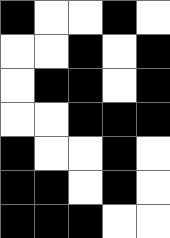[["black", "white", "white", "black", "white"], ["white", "white", "black", "white", "black"], ["white", "black", "black", "white", "black"], ["white", "white", "black", "black", "black"], ["black", "white", "white", "black", "white"], ["black", "black", "white", "black", "white"], ["black", "black", "black", "white", "white"]]